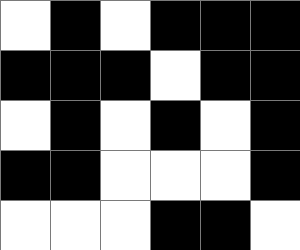[["white", "black", "white", "black", "black", "black"], ["black", "black", "black", "white", "black", "black"], ["white", "black", "white", "black", "white", "black"], ["black", "black", "white", "white", "white", "black"], ["white", "white", "white", "black", "black", "white"]]